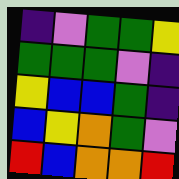[["indigo", "violet", "green", "green", "yellow"], ["green", "green", "green", "violet", "indigo"], ["yellow", "blue", "blue", "green", "indigo"], ["blue", "yellow", "orange", "green", "violet"], ["red", "blue", "orange", "orange", "red"]]